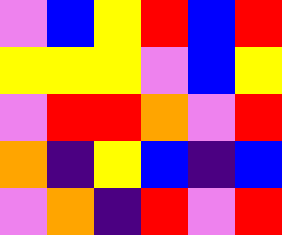[["violet", "blue", "yellow", "red", "blue", "red"], ["yellow", "yellow", "yellow", "violet", "blue", "yellow"], ["violet", "red", "red", "orange", "violet", "red"], ["orange", "indigo", "yellow", "blue", "indigo", "blue"], ["violet", "orange", "indigo", "red", "violet", "red"]]